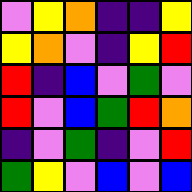[["violet", "yellow", "orange", "indigo", "indigo", "yellow"], ["yellow", "orange", "violet", "indigo", "yellow", "red"], ["red", "indigo", "blue", "violet", "green", "violet"], ["red", "violet", "blue", "green", "red", "orange"], ["indigo", "violet", "green", "indigo", "violet", "red"], ["green", "yellow", "violet", "blue", "violet", "blue"]]